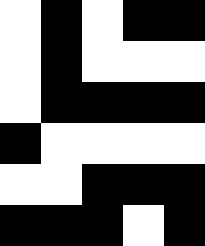[["white", "black", "white", "black", "black"], ["white", "black", "white", "white", "white"], ["white", "black", "black", "black", "black"], ["black", "white", "white", "white", "white"], ["white", "white", "black", "black", "black"], ["black", "black", "black", "white", "black"]]